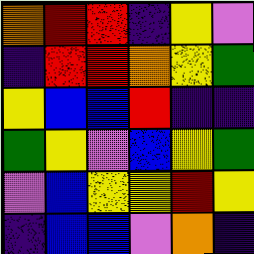[["orange", "red", "red", "indigo", "yellow", "violet"], ["indigo", "red", "red", "orange", "yellow", "green"], ["yellow", "blue", "blue", "red", "indigo", "indigo"], ["green", "yellow", "violet", "blue", "yellow", "green"], ["violet", "blue", "yellow", "yellow", "red", "yellow"], ["indigo", "blue", "blue", "violet", "orange", "indigo"]]